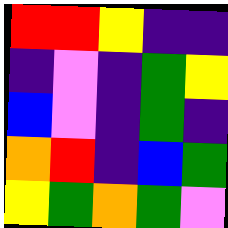[["red", "red", "yellow", "indigo", "indigo"], ["indigo", "violet", "indigo", "green", "yellow"], ["blue", "violet", "indigo", "green", "indigo"], ["orange", "red", "indigo", "blue", "green"], ["yellow", "green", "orange", "green", "violet"]]